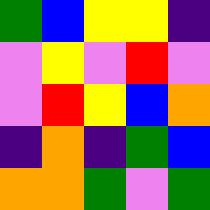[["green", "blue", "yellow", "yellow", "indigo"], ["violet", "yellow", "violet", "red", "violet"], ["violet", "red", "yellow", "blue", "orange"], ["indigo", "orange", "indigo", "green", "blue"], ["orange", "orange", "green", "violet", "green"]]